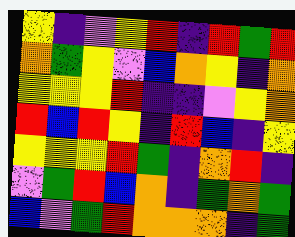[["yellow", "indigo", "violet", "yellow", "red", "indigo", "red", "green", "red"], ["orange", "green", "yellow", "violet", "blue", "orange", "yellow", "indigo", "orange"], ["yellow", "yellow", "yellow", "red", "indigo", "indigo", "violet", "yellow", "orange"], ["red", "blue", "red", "yellow", "indigo", "red", "blue", "indigo", "yellow"], ["yellow", "yellow", "yellow", "red", "green", "indigo", "orange", "red", "indigo"], ["violet", "green", "red", "blue", "orange", "indigo", "green", "orange", "green"], ["blue", "violet", "green", "red", "orange", "orange", "orange", "indigo", "green"]]